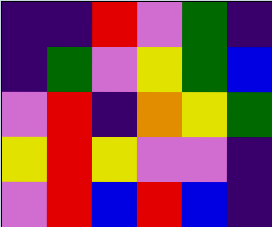[["indigo", "indigo", "red", "violet", "green", "indigo"], ["indigo", "green", "violet", "yellow", "green", "blue"], ["violet", "red", "indigo", "orange", "yellow", "green"], ["yellow", "red", "yellow", "violet", "violet", "indigo"], ["violet", "red", "blue", "red", "blue", "indigo"]]